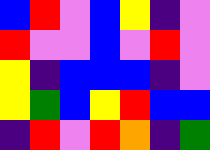[["blue", "red", "violet", "blue", "yellow", "indigo", "violet"], ["red", "violet", "violet", "blue", "violet", "red", "violet"], ["yellow", "indigo", "blue", "blue", "blue", "indigo", "violet"], ["yellow", "green", "blue", "yellow", "red", "blue", "blue"], ["indigo", "red", "violet", "red", "orange", "indigo", "green"]]